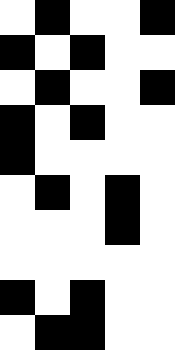[["white", "black", "white", "white", "black"], ["black", "white", "black", "white", "white"], ["white", "black", "white", "white", "black"], ["black", "white", "black", "white", "white"], ["black", "white", "white", "white", "white"], ["white", "black", "white", "black", "white"], ["white", "white", "white", "black", "white"], ["white", "white", "white", "white", "white"], ["black", "white", "black", "white", "white"], ["white", "black", "black", "white", "white"]]